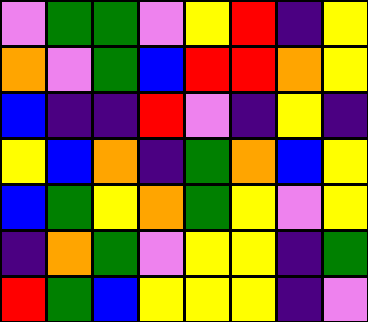[["violet", "green", "green", "violet", "yellow", "red", "indigo", "yellow"], ["orange", "violet", "green", "blue", "red", "red", "orange", "yellow"], ["blue", "indigo", "indigo", "red", "violet", "indigo", "yellow", "indigo"], ["yellow", "blue", "orange", "indigo", "green", "orange", "blue", "yellow"], ["blue", "green", "yellow", "orange", "green", "yellow", "violet", "yellow"], ["indigo", "orange", "green", "violet", "yellow", "yellow", "indigo", "green"], ["red", "green", "blue", "yellow", "yellow", "yellow", "indigo", "violet"]]